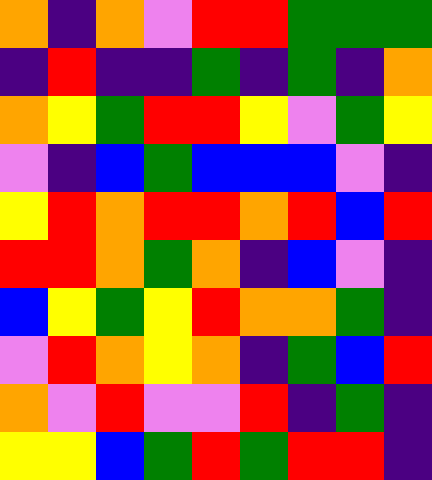[["orange", "indigo", "orange", "violet", "red", "red", "green", "green", "green"], ["indigo", "red", "indigo", "indigo", "green", "indigo", "green", "indigo", "orange"], ["orange", "yellow", "green", "red", "red", "yellow", "violet", "green", "yellow"], ["violet", "indigo", "blue", "green", "blue", "blue", "blue", "violet", "indigo"], ["yellow", "red", "orange", "red", "red", "orange", "red", "blue", "red"], ["red", "red", "orange", "green", "orange", "indigo", "blue", "violet", "indigo"], ["blue", "yellow", "green", "yellow", "red", "orange", "orange", "green", "indigo"], ["violet", "red", "orange", "yellow", "orange", "indigo", "green", "blue", "red"], ["orange", "violet", "red", "violet", "violet", "red", "indigo", "green", "indigo"], ["yellow", "yellow", "blue", "green", "red", "green", "red", "red", "indigo"]]